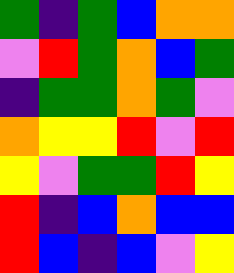[["green", "indigo", "green", "blue", "orange", "orange"], ["violet", "red", "green", "orange", "blue", "green"], ["indigo", "green", "green", "orange", "green", "violet"], ["orange", "yellow", "yellow", "red", "violet", "red"], ["yellow", "violet", "green", "green", "red", "yellow"], ["red", "indigo", "blue", "orange", "blue", "blue"], ["red", "blue", "indigo", "blue", "violet", "yellow"]]